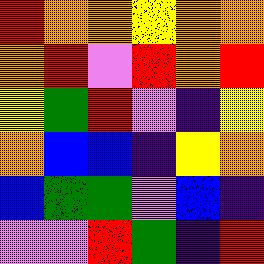[["red", "orange", "orange", "yellow", "orange", "orange"], ["orange", "red", "violet", "red", "orange", "red"], ["yellow", "green", "red", "violet", "indigo", "yellow"], ["orange", "blue", "blue", "indigo", "yellow", "orange"], ["blue", "green", "green", "violet", "blue", "indigo"], ["violet", "violet", "red", "green", "indigo", "red"]]